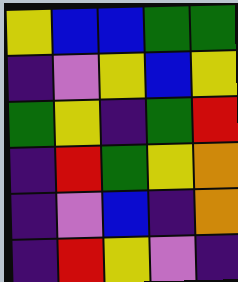[["yellow", "blue", "blue", "green", "green"], ["indigo", "violet", "yellow", "blue", "yellow"], ["green", "yellow", "indigo", "green", "red"], ["indigo", "red", "green", "yellow", "orange"], ["indigo", "violet", "blue", "indigo", "orange"], ["indigo", "red", "yellow", "violet", "indigo"]]